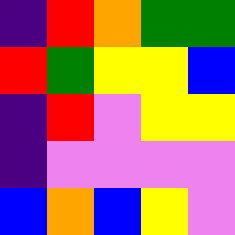[["indigo", "red", "orange", "green", "green"], ["red", "green", "yellow", "yellow", "blue"], ["indigo", "red", "violet", "yellow", "yellow"], ["indigo", "violet", "violet", "violet", "violet"], ["blue", "orange", "blue", "yellow", "violet"]]